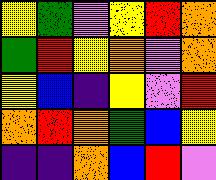[["yellow", "green", "violet", "yellow", "red", "orange"], ["green", "red", "yellow", "orange", "violet", "orange"], ["yellow", "blue", "indigo", "yellow", "violet", "red"], ["orange", "red", "orange", "green", "blue", "yellow"], ["indigo", "indigo", "orange", "blue", "red", "violet"]]